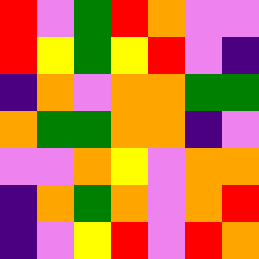[["red", "violet", "green", "red", "orange", "violet", "violet"], ["red", "yellow", "green", "yellow", "red", "violet", "indigo"], ["indigo", "orange", "violet", "orange", "orange", "green", "green"], ["orange", "green", "green", "orange", "orange", "indigo", "violet"], ["violet", "violet", "orange", "yellow", "violet", "orange", "orange"], ["indigo", "orange", "green", "orange", "violet", "orange", "red"], ["indigo", "violet", "yellow", "red", "violet", "red", "orange"]]